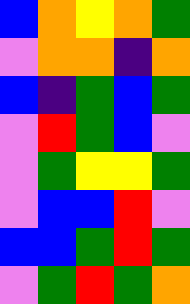[["blue", "orange", "yellow", "orange", "green"], ["violet", "orange", "orange", "indigo", "orange"], ["blue", "indigo", "green", "blue", "green"], ["violet", "red", "green", "blue", "violet"], ["violet", "green", "yellow", "yellow", "green"], ["violet", "blue", "blue", "red", "violet"], ["blue", "blue", "green", "red", "green"], ["violet", "green", "red", "green", "orange"]]